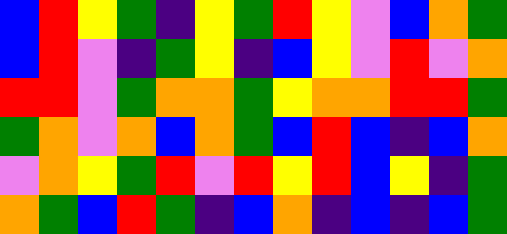[["blue", "red", "yellow", "green", "indigo", "yellow", "green", "red", "yellow", "violet", "blue", "orange", "green"], ["blue", "red", "violet", "indigo", "green", "yellow", "indigo", "blue", "yellow", "violet", "red", "violet", "orange"], ["red", "red", "violet", "green", "orange", "orange", "green", "yellow", "orange", "orange", "red", "red", "green"], ["green", "orange", "violet", "orange", "blue", "orange", "green", "blue", "red", "blue", "indigo", "blue", "orange"], ["violet", "orange", "yellow", "green", "red", "violet", "red", "yellow", "red", "blue", "yellow", "indigo", "green"], ["orange", "green", "blue", "red", "green", "indigo", "blue", "orange", "indigo", "blue", "indigo", "blue", "green"]]